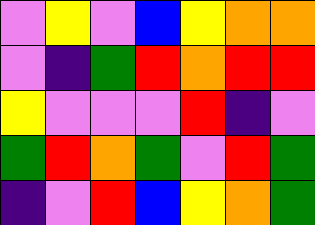[["violet", "yellow", "violet", "blue", "yellow", "orange", "orange"], ["violet", "indigo", "green", "red", "orange", "red", "red"], ["yellow", "violet", "violet", "violet", "red", "indigo", "violet"], ["green", "red", "orange", "green", "violet", "red", "green"], ["indigo", "violet", "red", "blue", "yellow", "orange", "green"]]